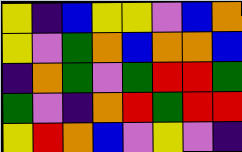[["yellow", "indigo", "blue", "yellow", "yellow", "violet", "blue", "orange"], ["yellow", "violet", "green", "orange", "blue", "orange", "orange", "blue"], ["indigo", "orange", "green", "violet", "green", "red", "red", "green"], ["green", "violet", "indigo", "orange", "red", "green", "red", "red"], ["yellow", "red", "orange", "blue", "violet", "yellow", "violet", "indigo"]]